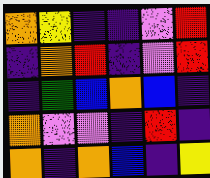[["orange", "yellow", "indigo", "indigo", "violet", "red"], ["indigo", "orange", "red", "indigo", "violet", "red"], ["indigo", "green", "blue", "orange", "blue", "indigo"], ["orange", "violet", "violet", "indigo", "red", "indigo"], ["orange", "indigo", "orange", "blue", "indigo", "yellow"]]